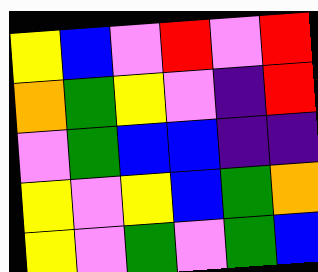[["yellow", "blue", "violet", "red", "violet", "red"], ["orange", "green", "yellow", "violet", "indigo", "red"], ["violet", "green", "blue", "blue", "indigo", "indigo"], ["yellow", "violet", "yellow", "blue", "green", "orange"], ["yellow", "violet", "green", "violet", "green", "blue"]]